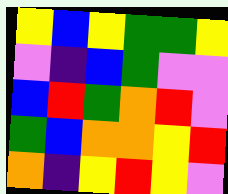[["yellow", "blue", "yellow", "green", "green", "yellow"], ["violet", "indigo", "blue", "green", "violet", "violet"], ["blue", "red", "green", "orange", "red", "violet"], ["green", "blue", "orange", "orange", "yellow", "red"], ["orange", "indigo", "yellow", "red", "yellow", "violet"]]